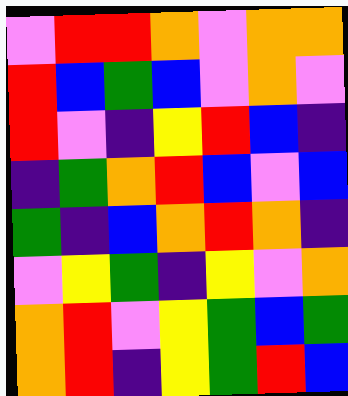[["violet", "red", "red", "orange", "violet", "orange", "orange"], ["red", "blue", "green", "blue", "violet", "orange", "violet"], ["red", "violet", "indigo", "yellow", "red", "blue", "indigo"], ["indigo", "green", "orange", "red", "blue", "violet", "blue"], ["green", "indigo", "blue", "orange", "red", "orange", "indigo"], ["violet", "yellow", "green", "indigo", "yellow", "violet", "orange"], ["orange", "red", "violet", "yellow", "green", "blue", "green"], ["orange", "red", "indigo", "yellow", "green", "red", "blue"]]